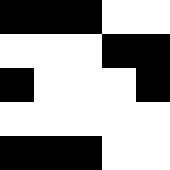[["black", "black", "black", "white", "white"], ["white", "white", "white", "black", "black"], ["black", "white", "white", "white", "black"], ["white", "white", "white", "white", "white"], ["black", "black", "black", "white", "white"]]